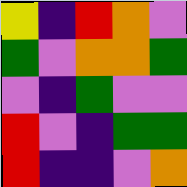[["yellow", "indigo", "red", "orange", "violet"], ["green", "violet", "orange", "orange", "green"], ["violet", "indigo", "green", "violet", "violet"], ["red", "violet", "indigo", "green", "green"], ["red", "indigo", "indigo", "violet", "orange"]]